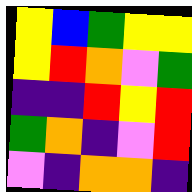[["yellow", "blue", "green", "yellow", "yellow"], ["yellow", "red", "orange", "violet", "green"], ["indigo", "indigo", "red", "yellow", "red"], ["green", "orange", "indigo", "violet", "red"], ["violet", "indigo", "orange", "orange", "indigo"]]